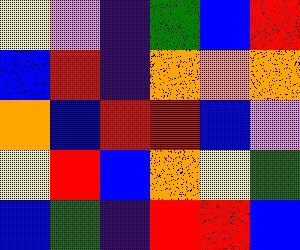[["yellow", "violet", "indigo", "green", "blue", "red"], ["blue", "red", "indigo", "orange", "orange", "orange"], ["orange", "blue", "red", "red", "blue", "violet"], ["yellow", "red", "blue", "orange", "yellow", "green"], ["blue", "green", "indigo", "red", "red", "blue"]]